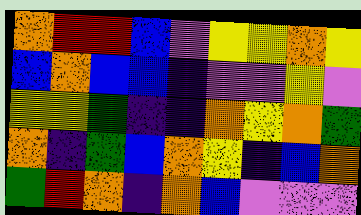[["orange", "red", "red", "blue", "violet", "yellow", "yellow", "orange", "yellow"], ["blue", "orange", "blue", "blue", "indigo", "violet", "violet", "yellow", "violet"], ["yellow", "yellow", "green", "indigo", "indigo", "orange", "yellow", "orange", "green"], ["orange", "indigo", "green", "blue", "orange", "yellow", "indigo", "blue", "orange"], ["green", "red", "orange", "indigo", "orange", "blue", "violet", "violet", "violet"]]